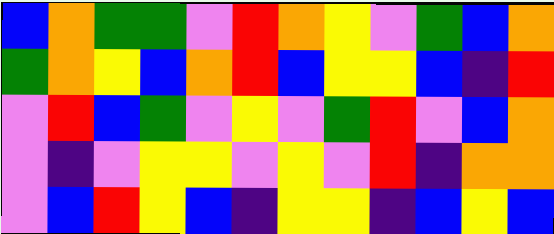[["blue", "orange", "green", "green", "violet", "red", "orange", "yellow", "violet", "green", "blue", "orange"], ["green", "orange", "yellow", "blue", "orange", "red", "blue", "yellow", "yellow", "blue", "indigo", "red"], ["violet", "red", "blue", "green", "violet", "yellow", "violet", "green", "red", "violet", "blue", "orange"], ["violet", "indigo", "violet", "yellow", "yellow", "violet", "yellow", "violet", "red", "indigo", "orange", "orange"], ["violet", "blue", "red", "yellow", "blue", "indigo", "yellow", "yellow", "indigo", "blue", "yellow", "blue"]]